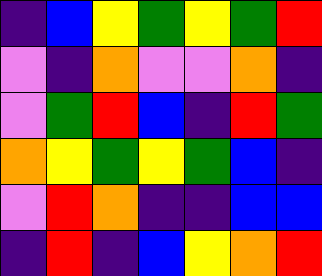[["indigo", "blue", "yellow", "green", "yellow", "green", "red"], ["violet", "indigo", "orange", "violet", "violet", "orange", "indigo"], ["violet", "green", "red", "blue", "indigo", "red", "green"], ["orange", "yellow", "green", "yellow", "green", "blue", "indigo"], ["violet", "red", "orange", "indigo", "indigo", "blue", "blue"], ["indigo", "red", "indigo", "blue", "yellow", "orange", "red"]]